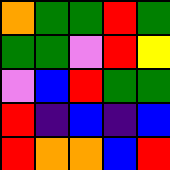[["orange", "green", "green", "red", "green"], ["green", "green", "violet", "red", "yellow"], ["violet", "blue", "red", "green", "green"], ["red", "indigo", "blue", "indigo", "blue"], ["red", "orange", "orange", "blue", "red"]]